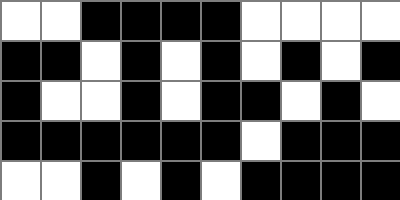[["white", "white", "black", "black", "black", "black", "white", "white", "white", "white"], ["black", "black", "white", "black", "white", "black", "white", "black", "white", "black"], ["black", "white", "white", "black", "white", "black", "black", "white", "black", "white"], ["black", "black", "black", "black", "black", "black", "white", "black", "black", "black"], ["white", "white", "black", "white", "black", "white", "black", "black", "black", "black"]]